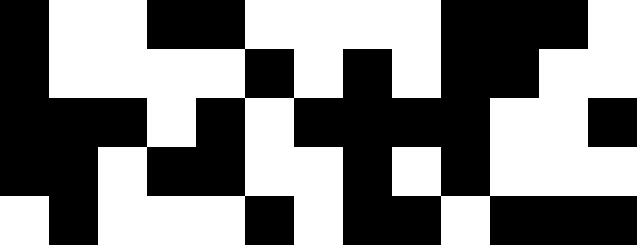[["black", "white", "white", "black", "black", "white", "white", "white", "white", "black", "black", "black", "white"], ["black", "white", "white", "white", "white", "black", "white", "black", "white", "black", "black", "white", "white"], ["black", "black", "black", "white", "black", "white", "black", "black", "black", "black", "white", "white", "black"], ["black", "black", "white", "black", "black", "white", "white", "black", "white", "black", "white", "white", "white"], ["white", "black", "white", "white", "white", "black", "white", "black", "black", "white", "black", "black", "black"]]